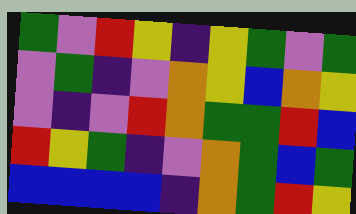[["green", "violet", "red", "yellow", "indigo", "yellow", "green", "violet", "green"], ["violet", "green", "indigo", "violet", "orange", "yellow", "blue", "orange", "yellow"], ["violet", "indigo", "violet", "red", "orange", "green", "green", "red", "blue"], ["red", "yellow", "green", "indigo", "violet", "orange", "green", "blue", "green"], ["blue", "blue", "blue", "blue", "indigo", "orange", "green", "red", "yellow"]]